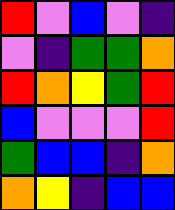[["red", "violet", "blue", "violet", "indigo"], ["violet", "indigo", "green", "green", "orange"], ["red", "orange", "yellow", "green", "red"], ["blue", "violet", "violet", "violet", "red"], ["green", "blue", "blue", "indigo", "orange"], ["orange", "yellow", "indigo", "blue", "blue"]]